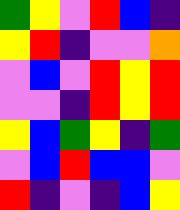[["green", "yellow", "violet", "red", "blue", "indigo"], ["yellow", "red", "indigo", "violet", "violet", "orange"], ["violet", "blue", "violet", "red", "yellow", "red"], ["violet", "violet", "indigo", "red", "yellow", "red"], ["yellow", "blue", "green", "yellow", "indigo", "green"], ["violet", "blue", "red", "blue", "blue", "violet"], ["red", "indigo", "violet", "indigo", "blue", "yellow"]]